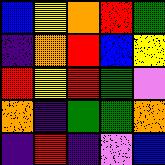[["blue", "yellow", "orange", "red", "green"], ["indigo", "orange", "red", "blue", "yellow"], ["red", "yellow", "red", "green", "violet"], ["orange", "indigo", "green", "green", "orange"], ["indigo", "red", "indigo", "violet", "blue"]]